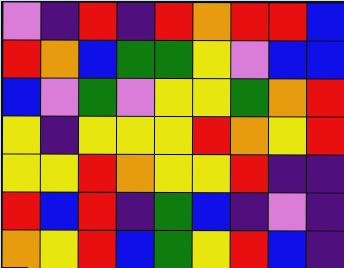[["violet", "indigo", "red", "indigo", "red", "orange", "red", "red", "blue"], ["red", "orange", "blue", "green", "green", "yellow", "violet", "blue", "blue"], ["blue", "violet", "green", "violet", "yellow", "yellow", "green", "orange", "red"], ["yellow", "indigo", "yellow", "yellow", "yellow", "red", "orange", "yellow", "red"], ["yellow", "yellow", "red", "orange", "yellow", "yellow", "red", "indigo", "indigo"], ["red", "blue", "red", "indigo", "green", "blue", "indigo", "violet", "indigo"], ["orange", "yellow", "red", "blue", "green", "yellow", "red", "blue", "indigo"]]